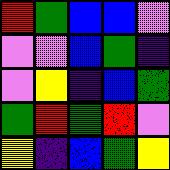[["red", "green", "blue", "blue", "violet"], ["violet", "violet", "blue", "green", "indigo"], ["violet", "yellow", "indigo", "blue", "green"], ["green", "red", "green", "red", "violet"], ["yellow", "indigo", "blue", "green", "yellow"]]